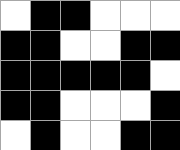[["white", "black", "black", "white", "white", "white"], ["black", "black", "white", "white", "black", "black"], ["black", "black", "black", "black", "black", "white"], ["black", "black", "white", "white", "white", "black"], ["white", "black", "white", "white", "black", "black"]]